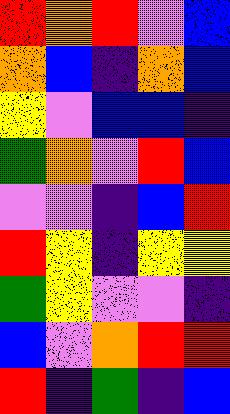[["red", "orange", "red", "violet", "blue"], ["orange", "blue", "indigo", "orange", "blue"], ["yellow", "violet", "blue", "blue", "indigo"], ["green", "orange", "violet", "red", "blue"], ["violet", "violet", "indigo", "blue", "red"], ["red", "yellow", "indigo", "yellow", "yellow"], ["green", "yellow", "violet", "violet", "indigo"], ["blue", "violet", "orange", "red", "red"], ["red", "indigo", "green", "indigo", "blue"]]